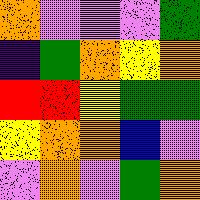[["orange", "violet", "violet", "violet", "green"], ["indigo", "green", "orange", "yellow", "orange"], ["red", "red", "yellow", "green", "green"], ["yellow", "orange", "orange", "blue", "violet"], ["violet", "orange", "violet", "green", "orange"]]